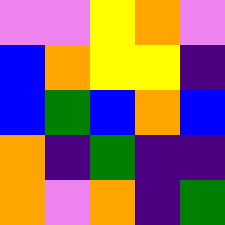[["violet", "violet", "yellow", "orange", "violet"], ["blue", "orange", "yellow", "yellow", "indigo"], ["blue", "green", "blue", "orange", "blue"], ["orange", "indigo", "green", "indigo", "indigo"], ["orange", "violet", "orange", "indigo", "green"]]